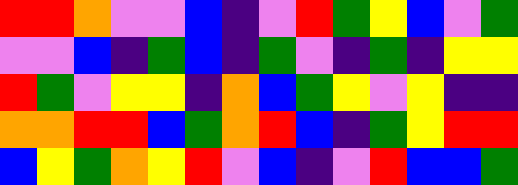[["red", "red", "orange", "violet", "violet", "blue", "indigo", "violet", "red", "green", "yellow", "blue", "violet", "green"], ["violet", "violet", "blue", "indigo", "green", "blue", "indigo", "green", "violet", "indigo", "green", "indigo", "yellow", "yellow"], ["red", "green", "violet", "yellow", "yellow", "indigo", "orange", "blue", "green", "yellow", "violet", "yellow", "indigo", "indigo"], ["orange", "orange", "red", "red", "blue", "green", "orange", "red", "blue", "indigo", "green", "yellow", "red", "red"], ["blue", "yellow", "green", "orange", "yellow", "red", "violet", "blue", "indigo", "violet", "red", "blue", "blue", "green"]]